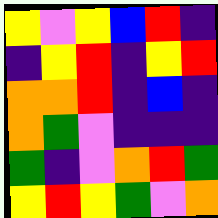[["yellow", "violet", "yellow", "blue", "red", "indigo"], ["indigo", "yellow", "red", "indigo", "yellow", "red"], ["orange", "orange", "red", "indigo", "blue", "indigo"], ["orange", "green", "violet", "indigo", "indigo", "indigo"], ["green", "indigo", "violet", "orange", "red", "green"], ["yellow", "red", "yellow", "green", "violet", "orange"]]